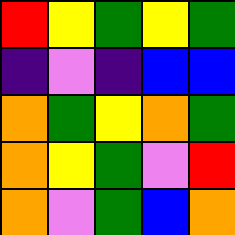[["red", "yellow", "green", "yellow", "green"], ["indigo", "violet", "indigo", "blue", "blue"], ["orange", "green", "yellow", "orange", "green"], ["orange", "yellow", "green", "violet", "red"], ["orange", "violet", "green", "blue", "orange"]]